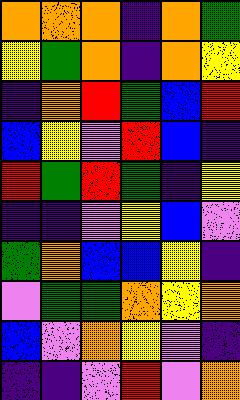[["orange", "orange", "orange", "indigo", "orange", "green"], ["yellow", "green", "orange", "indigo", "orange", "yellow"], ["indigo", "orange", "red", "green", "blue", "red"], ["blue", "yellow", "violet", "red", "blue", "indigo"], ["red", "green", "red", "green", "indigo", "yellow"], ["indigo", "indigo", "violet", "yellow", "blue", "violet"], ["green", "orange", "blue", "blue", "yellow", "indigo"], ["violet", "green", "green", "orange", "yellow", "orange"], ["blue", "violet", "orange", "yellow", "violet", "indigo"], ["indigo", "indigo", "violet", "red", "violet", "orange"]]